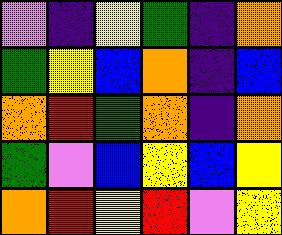[["violet", "indigo", "yellow", "green", "indigo", "orange"], ["green", "yellow", "blue", "orange", "indigo", "blue"], ["orange", "red", "green", "orange", "indigo", "orange"], ["green", "violet", "blue", "yellow", "blue", "yellow"], ["orange", "red", "yellow", "red", "violet", "yellow"]]